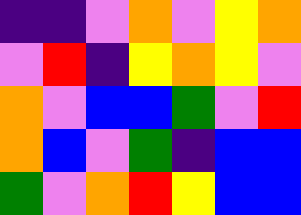[["indigo", "indigo", "violet", "orange", "violet", "yellow", "orange"], ["violet", "red", "indigo", "yellow", "orange", "yellow", "violet"], ["orange", "violet", "blue", "blue", "green", "violet", "red"], ["orange", "blue", "violet", "green", "indigo", "blue", "blue"], ["green", "violet", "orange", "red", "yellow", "blue", "blue"]]